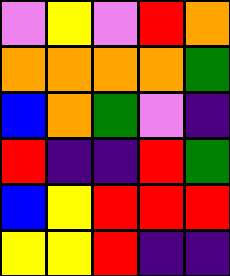[["violet", "yellow", "violet", "red", "orange"], ["orange", "orange", "orange", "orange", "green"], ["blue", "orange", "green", "violet", "indigo"], ["red", "indigo", "indigo", "red", "green"], ["blue", "yellow", "red", "red", "red"], ["yellow", "yellow", "red", "indigo", "indigo"]]